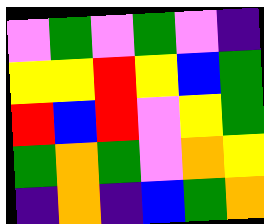[["violet", "green", "violet", "green", "violet", "indigo"], ["yellow", "yellow", "red", "yellow", "blue", "green"], ["red", "blue", "red", "violet", "yellow", "green"], ["green", "orange", "green", "violet", "orange", "yellow"], ["indigo", "orange", "indigo", "blue", "green", "orange"]]